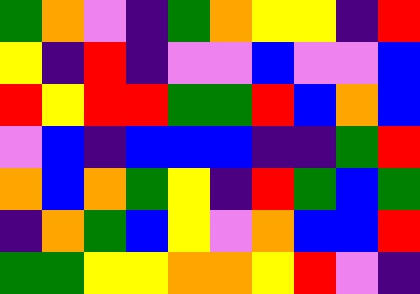[["green", "orange", "violet", "indigo", "green", "orange", "yellow", "yellow", "indigo", "red"], ["yellow", "indigo", "red", "indigo", "violet", "violet", "blue", "violet", "violet", "blue"], ["red", "yellow", "red", "red", "green", "green", "red", "blue", "orange", "blue"], ["violet", "blue", "indigo", "blue", "blue", "blue", "indigo", "indigo", "green", "red"], ["orange", "blue", "orange", "green", "yellow", "indigo", "red", "green", "blue", "green"], ["indigo", "orange", "green", "blue", "yellow", "violet", "orange", "blue", "blue", "red"], ["green", "green", "yellow", "yellow", "orange", "orange", "yellow", "red", "violet", "indigo"]]